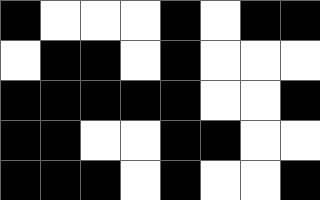[["black", "white", "white", "white", "black", "white", "black", "black"], ["white", "black", "black", "white", "black", "white", "white", "white"], ["black", "black", "black", "black", "black", "white", "white", "black"], ["black", "black", "white", "white", "black", "black", "white", "white"], ["black", "black", "black", "white", "black", "white", "white", "black"]]